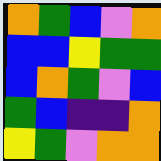[["orange", "green", "blue", "violet", "orange"], ["blue", "blue", "yellow", "green", "green"], ["blue", "orange", "green", "violet", "blue"], ["green", "blue", "indigo", "indigo", "orange"], ["yellow", "green", "violet", "orange", "orange"]]